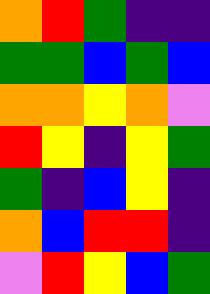[["orange", "red", "green", "indigo", "indigo"], ["green", "green", "blue", "green", "blue"], ["orange", "orange", "yellow", "orange", "violet"], ["red", "yellow", "indigo", "yellow", "green"], ["green", "indigo", "blue", "yellow", "indigo"], ["orange", "blue", "red", "red", "indigo"], ["violet", "red", "yellow", "blue", "green"]]